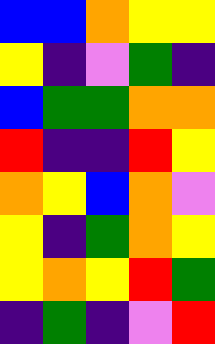[["blue", "blue", "orange", "yellow", "yellow"], ["yellow", "indigo", "violet", "green", "indigo"], ["blue", "green", "green", "orange", "orange"], ["red", "indigo", "indigo", "red", "yellow"], ["orange", "yellow", "blue", "orange", "violet"], ["yellow", "indigo", "green", "orange", "yellow"], ["yellow", "orange", "yellow", "red", "green"], ["indigo", "green", "indigo", "violet", "red"]]